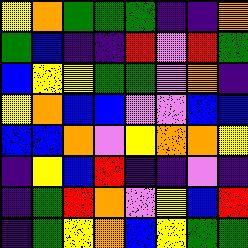[["yellow", "orange", "green", "green", "green", "indigo", "indigo", "orange"], ["green", "blue", "indigo", "indigo", "red", "violet", "red", "green"], ["blue", "yellow", "yellow", "green", "green", "violet", "orange", "indigo"], ["yellow", "orange", "blue", "blue", "violet", "violet", "blue", "blue"], ["blue", "blue", "orange", "violet", "yellow", "orange", "orange", "yellow"], ["indigo", "yellow", "blue", "red", "indigo", "indigo", "violet", "indigo"], ["indigo", "green", "red", "orange", "violet", "yellow", "blue", "red"], ["indigo", "green", "yellow", "orange", "blue", "yellow", "green", "green"]]